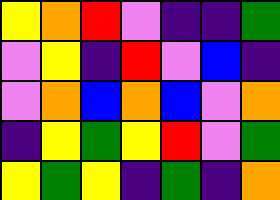[["yellow", "orange", "red", "violet", "indigo", "indigo", "green"], ["violet", "yellow", "indigo", "red", "violet", "blue", "indigo"], ["violet", "orange", "blue", "orange", "blue", "violet", "orange"], ["indigo", "yellow", "green", "yellow", "red", "violet", "green"], ["yellow", "green", "yellow", "indigo", "green", "indigo", "orange"]]